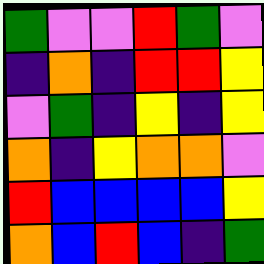[["green", "violet", "violet", "red", "green", "violet"], ["indigo", "orange", "indigo", "red", "red", "yellow"], ["violet", "green", "indigo", "yellow", "indigo", "yellow"], ["orange", "indigo", "yellow", "orange", "orange", "violet"], ["red", "blue", "blue", "blue", "blue", "yellow"], ["orange", "blue", "red", "blue", "indigo", "green"]]